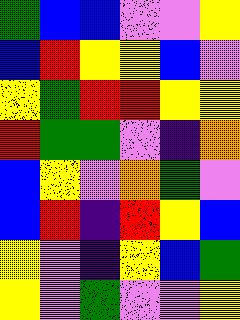[["green", "blue", "blue", "violet", "violet", "yellow"], ["blue", "red", "yellow", "yellow", "blue", "violet"], ["yellow", "green", "red", "red", "yellow", "yellow"], ["red", "green", "green", "violet", "indigo", "orange"], ["blue", "yellow", "violet", "orange", "green", "violet"], ["blue", "red", "indigo", "red", "yellow", "blue"], ["yellow", "violet", "indigo", "yellow", "blue", "green"], ["yellow", "violet", "green", "violet", "violet", "yellow"]]